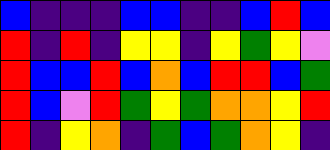[["blue", "indigo", "indigo", "indigo", "blue", "blue", "indigo", "indigo", "blue", "red", "blue"], ["red", "indigo", "red", "indigo", "yellow", "yellow", "indigo", "yellow", "green", "yellow", "violet"], ["red", "blue", "blue", "red", "blue", "orange", "blue", "red", "red", "blue", "green"], ["red", "blue", "violet", "red", "green", "yellow", "green", "orange", "orange", "yellow", "red"], ["red", "indigo", "yellow", "orange", "indigo", "green", "blue", "green", "orange", "yellow", "indigo"]]